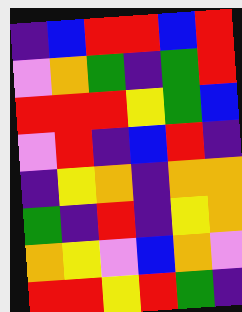[["indigo", "blue", "red", "red", "blue", "red"], ["violet", "orange", "green", "indigo", "green", "red"], ["red", "red", "red", "yellow", "green", "blue"], ["violet", "red", "indigo", "blue", "red", "indigo"], ["indigo", "yellow", "orange", "indigo", "orange", "orange"], ["green", "indigo", "red", "indigo", "yellow", "orange"], ["orange", "yellow", "violet", "blue", "orange", "violet"], ["red", "red", "yellow", "red", "green", "indigo"]]